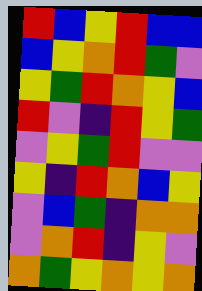[["red", "blue", "yellow", "red", "blue", "blue"], ["blue", "yellow", "orange", "red", "green", "violet"], ["yellow", "green", "red", "orange", "yellow", "blue"], ["red", "violet", "indigo", "red", "yellow", "green"], ["violet", "yellow", "green", "red", "violet", "violet"], ["yellow", "indigo", "red", "orange", "blue", "yellow"], ["violet", "blue", "green", "indigo", "orange", "orange"], ["violet", "orange", "red", "indigo", "yellow", "violet"], ["orange", "green", "yellow", "orange", "yellow", "orange"]]